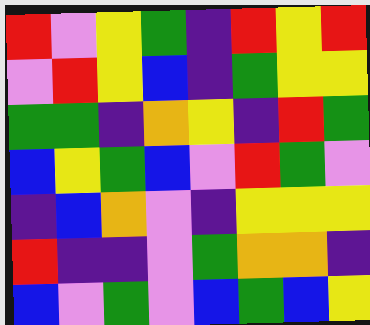[["red", "violet", "yellow", "green", "indigo", "red", "yellow", "red"], ["violet", "red", "yellow", "blue", "indigo", "green", "yellow", "yellow"], ["green", "green", "indigo", "orange", "yellow", "indigo", "red", "green"], ["blue", "yellow", "green", "blue", "violet", "red", "green", "violet"], ["indigo", "blue", "orange", "violet", "indigo", "yellow", "yellow", "yellow"], ["red", "indigo", "indigo", "violet", "green", "orange", "orange", "indigo"], ["blue", "violet", "green", "violet", "blue", "green", "blue", "yellow"]]